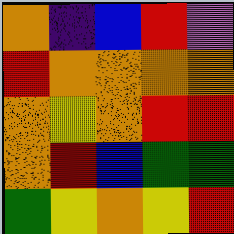[["orange", "indigo", "blue", "red", "violet"], ["red", "orange", "orange", "orange", "orange"], ["orange", "yellow", "orange", "red", "red"], ["orange", "red", "blue", "green", "green"], ["green", "yellow", "orange", "yellow", "red"]]